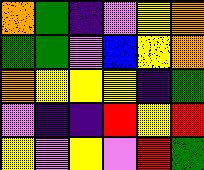[["orange", "green", "indigo", "violet", "yellow", "orange"], ["green", "green", "violet", "blue", "yellow", "orange"], ["orange", "yellow", "yellow", "yellow", "indigo", "green"], ["violet", "indigo", "indigo", "red", "yellow", "red"], ["yellow", "violet", "yellow", "violet", "red", "green"]]